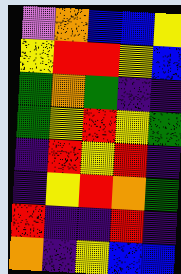[["violet", "orange", "blue", "blue", "yellow"], ["yellow", "red", "red", "yellow", "blue"], ["green", "orange", "green", "indigo", "indigo"], ["green", "yellow", "red", "yellow", "green"], ["indigo", "red", "yellow", "red", "indigo"], ["indigo", "yellow", "red", "orange", "green"], ["red", "indigo", "indigo", "red", "indigo"], ["orange", "indigo", "yellow", "blue", "blue"]]